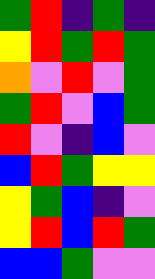[["green", "red", "indigo", "green", "indigo"], ["yellow", "red", "green", "red", "green"], ["orange", "violet", "red", "violet", "green"], ["green", "red", "violet", "blue", "green"], ["red", "violet", "indigo", "blue", "violet"], ["blue", "red", "green", "yellow", "yellow"], ["yellow", "green", "blue", "indigo", "violet"], ["yellow", "red", "blue", "red", "green"], ["blue", "blue", "green", "violet", "violet"]]